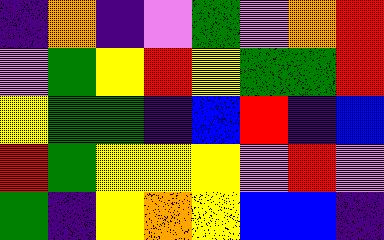[["indigo", "orange", "indigo", "violet", "green", "violet", "orange", "red"], ["violet", "green", "yellow", "red", "yellow", "green", "green", "red"], ["yellow", "green", "green", "indigo", "blue", "red", "indigo", "blue"], ["red", "green", "yellow", "yellow", "yellow", "violet", "red", "violet"], ["green", "indigo", "yellow", "orange", "yellow", "blue", "blue", "indigo"]]